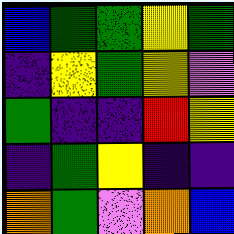[["blue", "green", "green", "yellow", "green"], ["indigo", "yellow", "green", "yellow", "violet"], ["green", "indigo", "indigo", "red", "yellow"], ["indigo", "green", "yellow", "indigo", "indigo"], ["orange", "green", "violet", "orange", "blue"]]